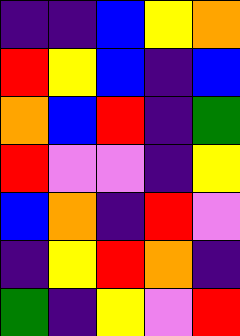[["indigo", "indigo", "blue", "yellow", "orange"], ["red", "yellow", "blue", "indigo", "blue"], ["orange", "blue", "red", "indigo", "green"], ["red", "violet", "violet", "indigo", "yellow"], ["blue", "orange", "indigo", "red", "violet"], ["indigo", "yellow", "red", "orange", "indigo"], ["green", "indigo", "yellow", "violet", "red"]]